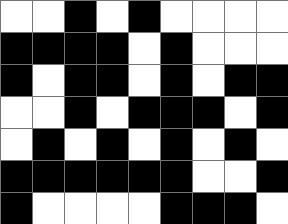[["white", "white", "black", "white", "black", "white", "white", "white", "white"], ["black", "black", "black", "black", "white", "black", "white", "white", "white"], ["black", "white", "black", "black", "white", "black", "white", "black", "black"], ["white", "white", "black", "white", "black", "black", "black", "white", "black"], ["white", "black", "white", "black", "white", "black", "white", "black", "white"], ["black", "black", "black", "black", "black", "black", "white", "white", "black"], ["black", "white", "white", "white", "white", "black", "black", "black", "white"]]